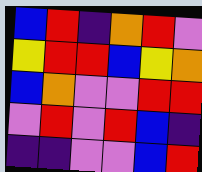[["blue", "red", "indigo", "orange", "red", "violet"], ["yellow", "red", "red", "blue", "yellow", "orange"], ["blue", "orange", "violet", "violet", "red", "red"], ["violet", "red", "violet", "red", "blue", "indigo"], ["indigo", "indigo", "violet", "violet", "blue", "red"]]